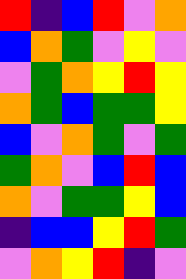[["red", "indigo", "blue", "red", "violet", "orange"], ["blue", "orange", "green", "violet", "yellow", "violet"], ["violet", "green", "orange", "yellow", "red", "yellow"], ["orange", "green", "blue", "green", "green", "yellow"], ["blue", "violet", "orange", "green", "violet", "green"], ["green", "orange", "violet", "blue", "red", "blue"], ["orange", "violet", "green", "green", "yellow", "blue"], ["indigo", "blue", "blue", "yellow", "red", "green"], ["violet", "orange", "yellow", "red", "indigo", "violet"]]